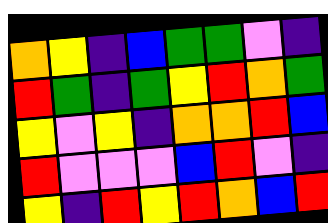[["orange", "yellow", "indigo", "blue", "green", "green", "violet", "indigo"], ["red", "green", "indigo", "green", "yellow", "red", "orange", "green"], ["yellow", "violet", "yellow", "indigo", "orange", "orange", "red", "blue"], ["red", "violet", "violet", "violet", "blue", "red", "violet", "indigo"], ["yellow", "indigo", "red", "yellow", "red", "orange", "blue", "red"]]